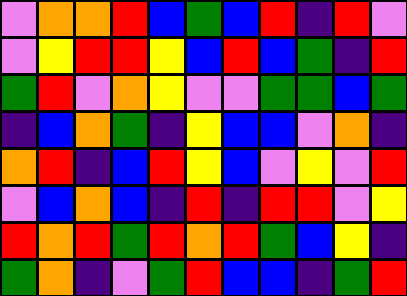[["violet", "orange", "orange", "red", "blue", "green", "blue", "red", "indigo", "red", "violet"], ["violet", "yellow", "red", "red", "yellow", "blue", "red", "blue", "green", "indigo", "red"], ["green", "red", "violet", "orange", "yellow", "violet", "violet", "green", "green", "blue", "green"], ["indigo", "blue", "orange", "green", "indigo", "yellow", "blue", "blue", "violet", "orange", "indigo"], ["orange", "red", "indigo", "blue", "red", "yellow", "blue", "violet", "yellow", "violet", "red"], ["violet", "blue", "orange", "blue", "indigo", "red", "indigo", "red", "red", "violet", "yellow"], ["red", "orange", "red", "green", "red", "orange", "red", "green", "blue", "yellow", "indigo"], ["green", "orange", "indigo", "violet", "green", "red", "blue", "blue", "indigo", "green", "red"]]